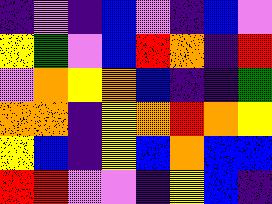[["indigo", "violet", "indigo", "blue", "violet", "indigo", "blue", "violet"], ["yellow", "green", "violet", "blue", "red", "orange", "indigo", "red"], ["violet", "orange", "yellow", "orange", "blue", "indigo", "indigo", "green"], ["orange", "orange", "indigo", "yellow", "orange", "red", "orange", "yellow"], ["yellow", "blue", "indigo", "yellow", "blue", "orange", "blue", "blue"], ["red", "red", "violet", "violet", "indigo", "yellow", "blue", "indigo"]]